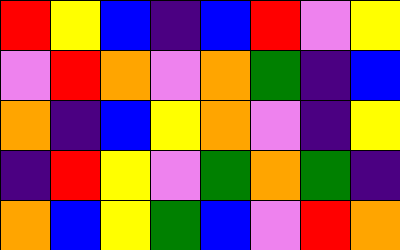[["red", "yellow", "blue", "indigo", "blue", "red", "violet", "yellow"], ["violet", "red", "orange", "violet", "orange", "green", "indigo", "blue"], ["orange", "indigo", "blue", "yellow", "orange", "violet", "indigo", "yellow"], ["indigo", "red", "yellow", "violet", "green", "orange", "green", "indigo"], ["orange", "blue", "yellow", "green", "blue", "violet", "red", "orange"]]